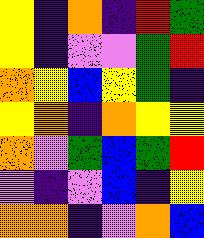[["yellow", "indigo", "orange", "indigo", "red", "green"], ["yellow", "indigo", "violet", "violet", "green", "red"], ["orange", "yellow", "blue", "yellow", "green", "indigo"], ["yellow", "orange", "indigo", "orange", "yellow", "yellow"], ["orange", "violet", "green", "blue", "green", "red"], ["violet", "indigo", "violet", "blue", "indigo", "yellow"], ["orange", "orange", "indigo", "violet", "orange", "blue"]]